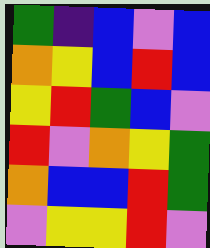[["green", "indigo", "blue", "violet", "blue"], ["orange", "yellow", "blue", "red", "blue"], ["yellow", "red", "green", "blue", "violet"], ["red", "violet", "orange", "yellow", "green"], ["orange", "blue", "blue", "red", "green"], ["violet", "yellow", "yellow", "red", "violet"]]